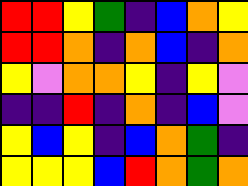[["red", "red", "yellow", "green", "indigo", "blue", "orange", "yellow"], ["red", "red", "orange", "indigo", "orange", "blue", "indigo", "orange"], ["yellow", "violet", "orange", "orange", "yellow", "indigo", "yellow", "violet"], ["indigo", "indigo", "red", "indigo", "orange", "indigo", "blue", "violet"], ["yellow", "blue", "yellow", "indigo", "blue", "orange", "green", "indigo"], ["yellow", "yellow", "yellow", "blue", "red", "orange", "green", "orange"]]